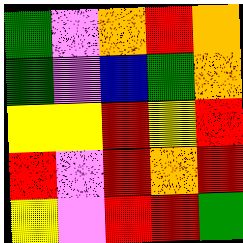[["green", "violet", "orange", "red", "orange"], ["green", "violet", "blue", "green", "orange"], ["yellow", "yellow", "red", "yellow", "red"], ["red", "violet", "red", "orange", "red"], ["yellow", "violet", "red", "red", "green"]]